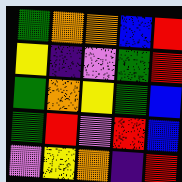[["green", "orange", "orange", "blue", "red"], ["yellow", "indigo", "violet", "green", "red"], ["green", "orange", "yellow", "green", "blue"], ["green", "red", "violet", "red", "blue"], ["violet", "yellow", "orange", "indigo", "red"]]